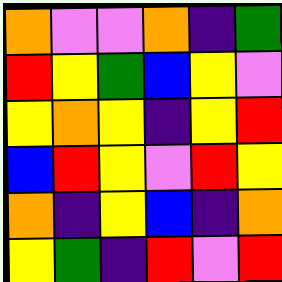[["orange", "violet", "violet", "orange", "indigo", "green"], ["red", "yellow", "green", "blue", "yellow", "violet"], ["yellow", "orange", "yellow", "indigo", "yellow", "red"], ["blue", "red", "yellow", "violet", "red", "yellow"], ["orange", "indigo", "yellow", "blue", "indigo", "orange"], ["yellow", "green", "indigo", "red", "violet", "red"]]